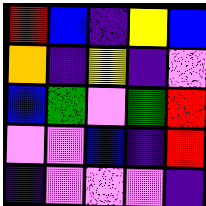[["red", "blue", "indigo", "yellow", "blue"], ["orange", "indigo", "yellow", "indigo", "violet"], ["blue", "green", "violet", "green", "red"], ["violet", "violet", "blue", "indigo", "red"], ["indigo", "violet", "violet", "violet", "indigo"]]